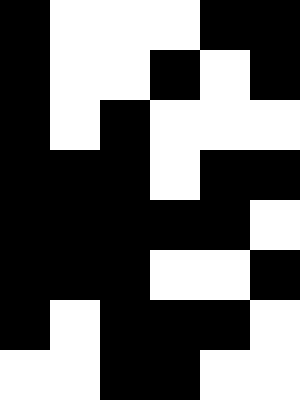[["black", "white", "white", "white", "black", "black"], ["black", "white", "white", "black", "white", "black"], ["black", "white", "black", "white", "white", "white"], ["black", "black", "black", "white", "black", "black"], ["black", "black", "black", "black", "black", "white"], ["black", "black", "black", "white", "white", "black"], ["black", "white", "black", "black", "black", "white"], ["white", "white", "black", "black", "white", "white"]]